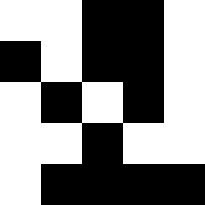[["white", "white", "black", "black", "white"], ["black", "white", "black", "black", "white"], ["white", "black", "white", "black", "white"], ["white", "white", "black", "white", "white"], ["white", "black", "black", "black", "black"]]